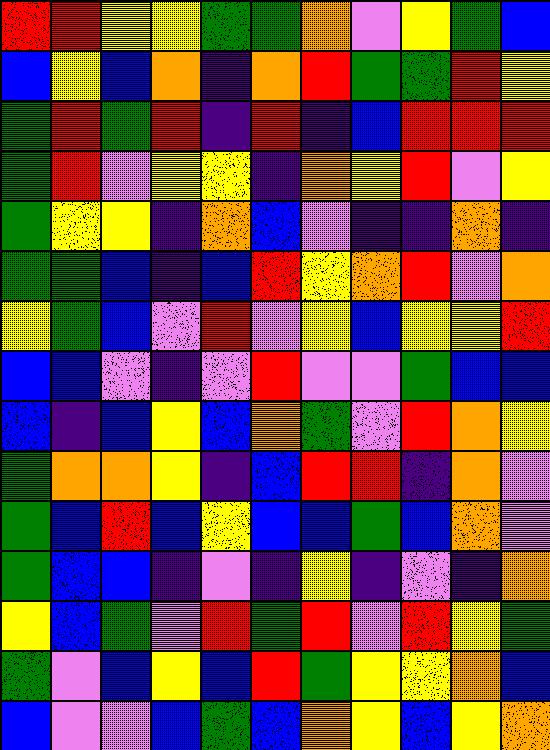[["red", "red", "yellow", "yellow", "green", "green", "orange", "violet", "yellow", "green", "blue"], ["blue", "yellow", "blue", "orange", "indigo", "orange", "red", "green", "green", "red", "yellow"], ["green", "red", "green", "red", "indigo", "red", "indigo", "blue", "red", "red", "red"], ["green", "red", "violet", "yellow", "yellow", "indigo", "orange", "yellow", "red", "violet", "yellow"], ["green", "yellow", "yellow", "indigo", "orange", "blue", "violet", "indigo", "indigo", "orange", "indigo"], ["green", "green", "blue", "indigo", "blue", "red", "yellow", "orange", "red", "violet", "orange"], ["yellow", "green", "blue", "violet", "red", "violet", "yellow", "blue", "yellow", "yellow", "red"], ["blue", "blue", "violet", "indigo", "violet", "red", "violet", "violet", "green", "blue", "blue"], ["blue", "indigo", "blue", "yellow", "blue", "orange", "green", "violet", "red", "orange", "yellow"], ["green", "orange", "orange", "yellow", "indigo", "blue", "red", "red", "indigo", "orange", "violet"], ["green", "blue", "red", "blue", "yellow", "blue", "blue", "green", "blue", "orange", "violet"], ["green", "blue", "blue", "indigo", "violet", "indigo", "yellow", "indigo", "violet", "indigo", "orange"], ["yellow", "blue", "green", "violet", "red", "green", "red", "violet", "red", "yellow", "green"], ["green", "violet", "blue", "yellow", "blue", "red", "green", "yellow", "yellow", "orange", "blue"], ["blue", "violet", "violet", "blue", "green", "blue", "orange", "yellow", "blue", "yellow", "orange"]]